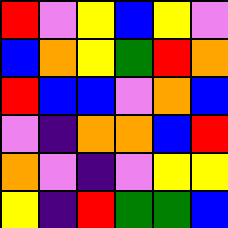[["red", "violet", "yellow", "blue", "yellow", "violet"], ["blue", "orange", "yellow", "green", "red", "orange"], ["red", "blue", "blue", "violet", "orange", "blue"], ["violet", "indigo", "orange", "orange", "blue", "red"], ["orange", "violet", "indigo", "violet", "yellow", "yellow"], ["yellow", "indigo", "red", "green", "green", "blue"]]